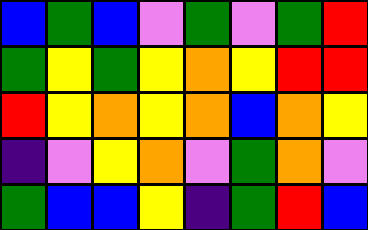[["blue", "green", "blue", "violet", "green", "violet", "green", "red"], ["green", "yellow", "green", "yellow", "orange", "yellow", "red", "red"], ["red", "yellow", "orange", "yellow", "orange", "blue", "orange", "yellow"], ["indigo", "violet", "yellow", "orange", "violet", "green", "orange", "violet"], ["green", "blue", "blue", "yellow", "indigo", "green", "red", "blue"]]